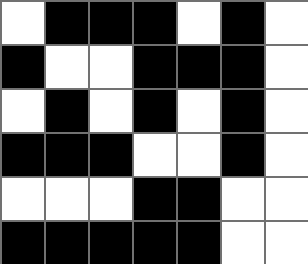[["white", "black", "black", "black", "white", "black", "white"], ["black", "white", "white", "black", "black", "black", "white"], ["white", "black", "white", "black", "white", "black", "white"], ["black", "black", "black", "white", "white", "black", "white"], ["white", "white", "white", "black", "black", "white", "white"], ["black", "black", "black", "black", "black", "white", "white"]]